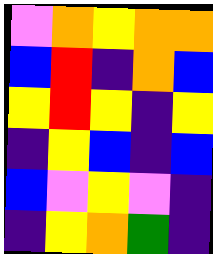[["violet", "orange", "yellow", "orange", "orange"], ["blue", "red", "indigo", "orange", "blue"], ["yellow", "red", "yellow", "indigo", "yellow"], ["indigo", "yellow", "blue", "indigo", "blue"], ["blue", "violet", "yellow", "violet", "indigo"], ["indigo", "yellow", "orange", "green", "indigo"]]